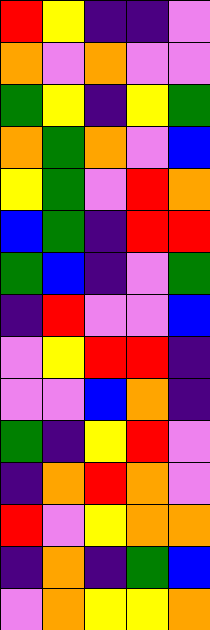[["red", "yellow", "indigo", "indigo", "violet"], ["orange", "violet", "orange", "violet", "violet"], ["green", "yellow", "indigo", "yellow", "green"], ["orange", "green", "orange", "violet", "blue"], ["yellow", "green", "violet", "red", "orange"], ["blue", "green", "indigo", "red", "red"], ["green", "blue", "indigo", "violet", "green"], ["indigo", "red", "violet", "violet", "blue"], ["violet", "yellow", "red", "red", "indigo"], ["violet", "violet", "blue", "orange", "indigo"], ["green", "indigo", "yellow", "red", "violet"], ["indigo", "orange", "red", "orange", "violet"], ["red", "violet", "yellow", "orange", "orange"], ["indigo", "orange", "indigo", "green", "blue"], ["violet", "orange", "yellow", "yellow", "orange"]]